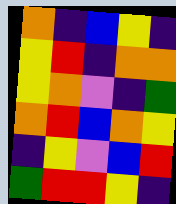[["orange", "indigo", "blue", "yellow", "indigo"], ["yellow", "red", "indigo", "orange", "orange"], ["yellow", "orange", "violet", "indigo", "green"], ["orange", "red", "blue", "orange", "yellow"], ["indigo", "yellow", "violet", "blue", "red"], ["green", "red", "red", "yellow", "indigo"]]